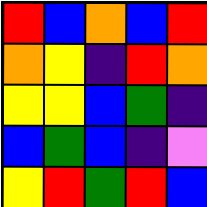[["red", "blue", "orange", "blue", "red"], ["orange", "yellow", "indigo", "red", "orange"], ["yellow", "yellow", "blue", "green", "indigo"], ["blue", "green", "blue", "indigo", "violet"], ["yellow", "red", "green", "red", "blue"]]